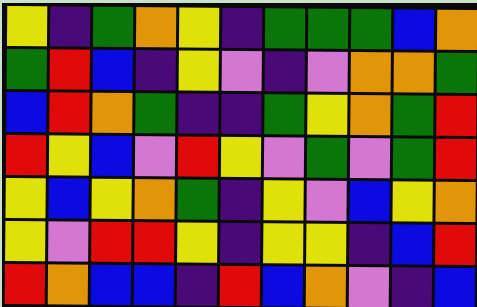[["yellow", "indigo", "green", "orange", "yellow", "indigo", "green", "green", "green", "blue", "orange"], ["green", "red", "blue", "indigo", "yellow", "violet", "indigo", "violet", "orange", "orange", "green"], ["blue", "red", "orange", "green", "indigo", "indigo", "green", "yellow", "orange", "green", "red"], ["red", "yellow", "blue", "violet", "red", "yellow", "violet", "green", "violet", "green", "red"], ["yellow", "blue", "yellow", "orange", "green", "indigo", "yellow", "violet", "blue", "yellow", "orange"], ["yellow", "violet", "red", "red", "yellow", "indigo", "yellow", "yellow", "indigo", "blue", "red"], ["red", "orange", "blue", "blue", "indigo", "red", "blue", "orange", "violet", "indigo", "blue"]]